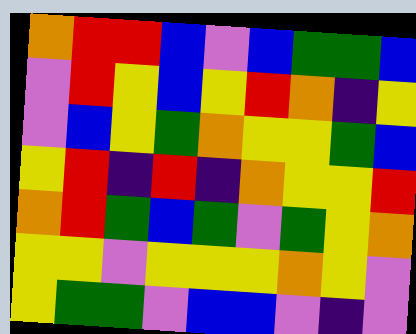[["orange", "red", "red", "blue", "violet", "blue", "green", "green", "blue"], ["violet", "red", "yellow", "blue", "yellow", "red", "orange", "indigo", "yellow"], ["violet", "blue", "yellow", "green", "orange", "yellow", "yellow", "green", "blue"], ["yellow", "red", "indigo", "red", "indigo", "orange", "yellow", "yellow", "red"], ["orange", "red", "green", "blue", "green", "violet", "green", "yellow", "orange"], ["yellow", "yellow", "violet", "yellow", "yellow", "yellow", "orange", "yellow", "violet"], ["yellow", "green", "green", "violet", "blue", "blue", "violet", "indigo", "violet"]]